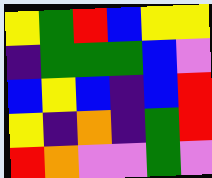[["yellow", "green", "red", "blue", "yellow", "yellow"], ["indigo", "green", "green", "green", "blue", "violet"], ["blue", "yellow", "blue", "indigo", "blue", "red"], ["yellow", "indigo", "orange", "indigo", "green", "red"], ["red", "orange", "violet", "violet", "green", "violet"]]